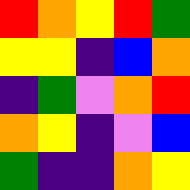[["red", "orange", "yellow", "red", "green"], ["yellow", "yellow", "indigo", "blue", "orange"], ["indigo", "green", "violet", "orange", "red"], ["orange", "yellow", "indigo", "violet", "blue"], ["green", "indigo", "indigo", "orange", "yellow"]]